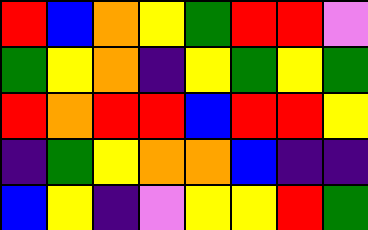[["red", "blue", "orange", "yellow", "green", "red", "red", "violet"], ["green", "yellow", "orange", "indigo", "yellow", "green", "yellow", "green"], ["red", "orange", "red", "red", "blue", "red", "red", "yellow"], ["indigo", "green", "yellow", "orange", "orange", "blue", "indigo", "indigo"], ["blue", "yellow", "indigo", "violet", "yellow", "yellow", "red", "green"]]